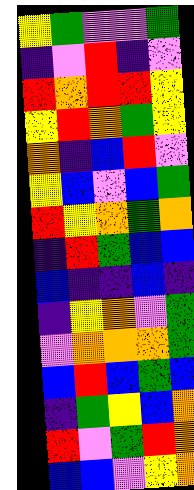[["yellow", "green", "violet", "violet", "green"], ["indigo", "violet", "red", "indigo", "violet"], ["red", "orange", "red", "red", "yellow"], ["yellow", "red", "orange", "green", "yellow"], ["orange", "indigo", "blue", "red", "violet"], ["yellow", "blue", "violet", "blue", "green"], ["red", "yellow", "orange", "green", "orange"], ["indigo", "red", "green", "blue", "blue"], ["blue", "indigo", "indigo", "blue", "indigo"], ["indigo", "yellow", "orange", "violet", "green"], ["violet", "orange", "orange", "orange", "green"], ["blue", "red", "blue", "green", "blue"], ["indigo", "green", "yellow", "blue", "orange"], ["red", "violet", "green", "red", "orange"], ["blue", "blue", "violet", "yellow", "orange"]]